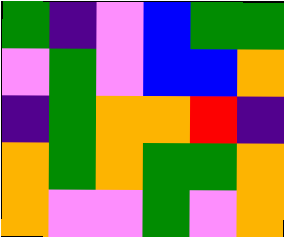[["green", "indigo", "violet", "blue", "green", "green"], ["violet", "green", "violet", "blue", "blue", "orange"], ["indigo", "green", "orange", "orange", "red", "indigo"], ["orange", "green", "orange", "green", "green", "orange"], ["orange", "violet", "violet", "green", "violet", "orange"]]